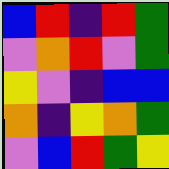[["blue", "red", "indigo", "red", "green"], ["violet", "orange", "red", "violet", "green"], ["yellow", "violet", "indigo", "blue", "blue"], ["orange", "indigo", "yellow", "orange", "green"], ["violet", "blue", "red", "green", "yellow"]]